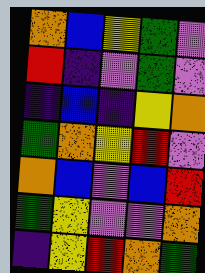[["orange", "blue", "yellow", "green", "violet"], ["red", "indigo", "violet", "green", "violet"], ["indigo", "blue", "indigo", "yellow", "orange"], ["green", "orange", "yellow", "red", "violet"], ["orange", "blue", "violet", "blue", "red"], ["green", "yellow", "violet", "violet", "orange"], ["indigo", "yellow", "red", "orange", "green"]]